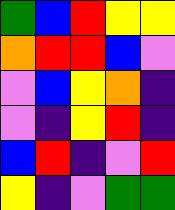[["green", "blue", "red", "yellow", "yellow"], ["orange", "red", "red", "blue", "violet"], ["violet", "blue", "yellow", "orange", "indigo"], ["violet", "indigo", "yellow", "red", "indigo"], ["blue", "red", "indigo", "violet", "red"], ["yellow", "indigo", "violet", "green", "green"]]